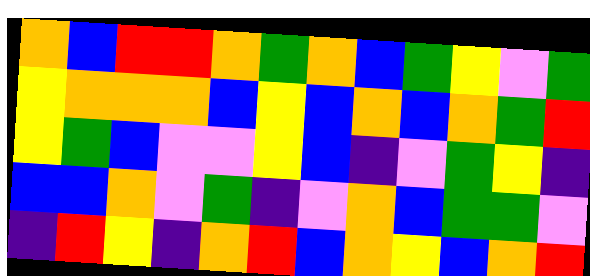[["orange", "blue", "red", "red", "orange", "green", "orange", "blue", "green", "yellow", "violet", "green"], ["yellow", "orange", "orange", "orange", "blue", "yellow", "blue", "orange", "blue", "orange", "green", "red"], ["yellow", "green", "blue", "violet", "violet", "yellow", "blue", "indigo", "violet", "green", "yellow", "indigo"], ["blue", "blue", "orange", "violet", "green", "indigo", "violet", "orange", "blue", "green", "green", "violet"], ["indigo", "red", "yellow", "indigo", "orange", "red", "blue", "orange", "yellow", "blue", "orange", "red"]]